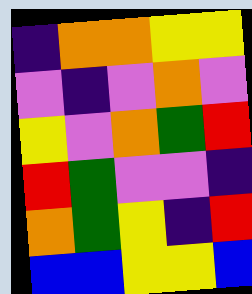[["indigo", "orange", "orange", "yellow", "yellow"], ["violet", "indigo", "violet", "orange", "violet"], ["yellow", "violet", "orange", "green", "red"], ["red", "green", "violet", "violet", "indigo"], ["orange", "green", "yellow", "indigo", "red"], ["blue", "blue", "yellow", "yellow", "blue"]]